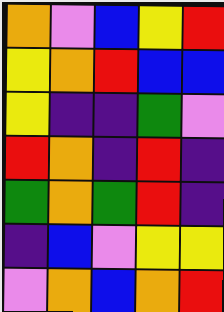[["orange", "violet", "blue", "yellow", "red"], ["yellow", "orange", "red", "blue", "blue"], ["yellow", "indigo", "indigo", "green", "violet"], ["red", "orange", "indigo", "red", "indigo"], ["green", "orange", "green", "red", "indigo"], ["indigo", "blue", "violet", "yellow", "yellow"], ["violet", "orange", "blue", "orange", "red"]]